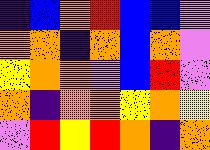[["indigo", "blue", "orange", "red", "blue", "blue", "violet"], ["orange", "orange", "indigo", "orange", "blue", "orange", "violet"], ["yellow", "orange", "orange", "violet", "blue", "red", "violet"], ["orange", "indigo", "orange", "orange", "yellow", "orange", "yellow"], ["violet", "red", "yellow", "red", "orange", "indigo", "orange"]]